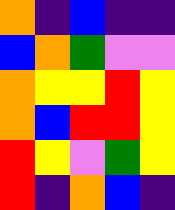[["orange", "indigo", "blue", "indigo", "indigo"], ["blue", "orange", "green", "violet", "violet"], ["orange", "yellow", "yellow", "red", "yellow"], ["orange", "blue", "red", "red", "yellow"], ["red", "yellow", "violet", "green", "yellow"], ["red", "indigo", "orange", "blue", "indigo"]]